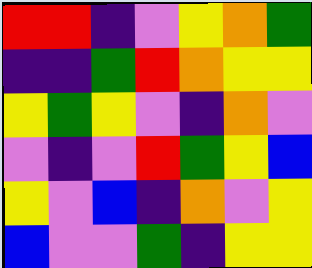[["red", "red", "indigo", "violet", "yellow", "orange", "green"], ["indigo", "indigo", "green", "red", "orange", "yellow", "yellow"], ["yellow", "green", "yellow", "violet", "indigo", "orange", "violet"], ["violet", "indigo", "violet", "red", "green", "yellow", "blue"], ["yellow", "violet", "blue", "indigo", "orange", "violet", "yellow"], ["blue", "violet", "violet", "green", "indigo", "yellow", "yellow"]]